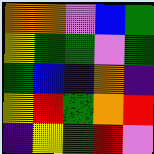[["orange", "orange", "violet", "blue", "green"], ["yellow", "green", "green", "violet", "green"], ["green", "blue", "indigo", "orange", "indigo"], ["yellow", "red", "green", "orange", "red"], ["indigo", "yellow", "green", "red", "violet"]]